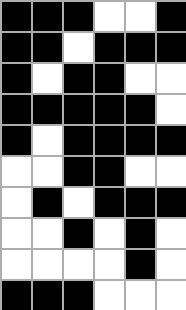[["black", "black", "black", "white", "white", "black"], ["black", "black", "white", "black", "black", "black"], ["black", "white", "black", "black", "white", "white"], ["black", "black", "black", "black", "black", "white"], ["black", "white", "black", "black", "black", "black"], ["white", "white", "black", "black", "white", "white"], ["white", "black", "white", "black", "black", "black"], ["white", "white", "black", "white", "black", "white"], ["white", "white", "white", "white", "black", "white"], ["black", "black", "black", "white", "white", "white"]]